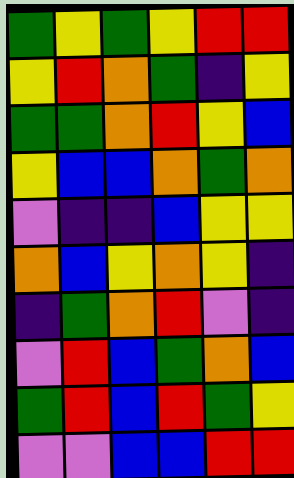[["green", "yellow", "green", "yellow", "red", "red"], ["yellow", "red", "orange", "green", "indigo", "yellow"], ["green", "green", "orange", "red", "yellow", "blue"], ["yellow", "blue", "blue", "orange", "green", "orange"], ["violet", "indigo", "indigo", "blue", "yellow", "yellow"], ["orange", "blue", "yellow", "orange", "yellow", "indigo"], ["indigo", "green", "orange", "red", "violet", "indigo"], ["violet", "red", "blue", "green", "orange", "blue"], ["green", "red", "blue", "red", "green", "yellow"], ["violet", "violet", "blue", "blue", "red", "red"]]